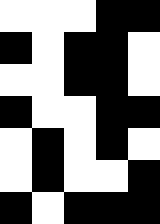[["white", "white", "white", "black", "black"], ["black", "white", "black", "black", "white"], ["white", "white", "black", "black", "white"], ["black", "white", "white", "black", "black"], ["white", "black", "white", "black", "white"], ["white", "black", "white", "white", "black"], ["black", "white", "black", "black", "black"]]